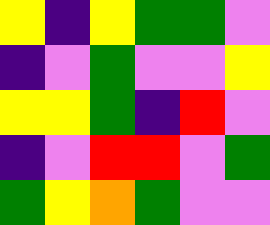[["yellow", "indigo", "yellow", "green", "green", "violet"], ["indigo", "violet", "green", "violet", "violet", "yellow"], ["yellow", "yellow", "green", "indigo", "red", "violet"], ["indigo", "violet", "red", "red", "violet", "green"], ["green", "yellow", "orange", "green", "violet", "violet"]]